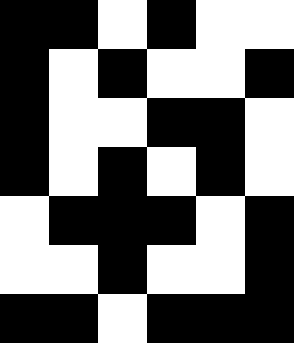[["black", "black", "white", "black", "white", "white"], ["black", "white", "black", "white", "white", "black"], ["black", "white", "white", "black", "black", "white"], ["black", "white", "black", "white", "black", "white"], ["white", "black", "black", "black", "white", "black"], ["white", "white", "black", "white", "white", "black"], ["black", "black", "white", "black", "black", "black"]]